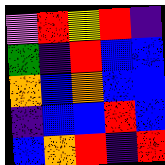[["violet", "red", "yellow", "red", "indigo"], ["green", "indigo", "red", "blue", "blue"], ["orange", "blue", "orange", "blue", "blue"], ["indigo", "blue", "blue", "red", "blue"], ["blue", "orange", "red", "indigo", "red"]]